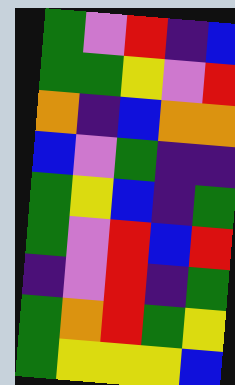[["green", "violet", "red", "indigo", "blue"], ["green", "green", "yellow", "violet", "red"], ["orange", "indigo", "blue", "orange", "orange"], ["blue", "violet", "green", "indigo", "indigo"], ["green", "yellow", "blue", "indigo", "green"], ["green", "violet", "red", "blue", "red"], ["indigo", "violet", "red", "indigo", "green"], ["green", "orange", "red", "green", "yellow"], ["green", "yellow", "yellow", "yellow", "blue"]]